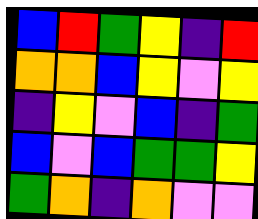[["blue", "red", "green", "yellow", "indigo", "red"], ["orange", "orange", "blue", "yellow", "violet", "yellow"], ["indigo", "yellow", "violet", "blue", "indigo", "green"], ["blue", "violet", "blue", "green", "green", "yellow"], ["green", "orange", "indigo", "orange", "violet", "violet"]]